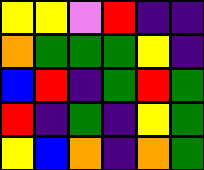[["yellow", "yellow", "violet", "red", "indigo", "indigo"], ["orange", "green", "green", "green", "yellow", "indigo"], ["blue", "red", "indigo", "green", "red", "green"], ["red", "indigo", "green", "indigo", "yellow", "green"], ["yellow", "blue", "orange", "indigo", "orange", "green"]]